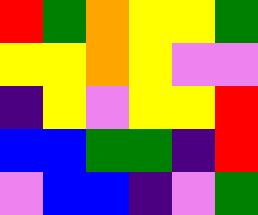[["red", "green", "orange", "yellow", "yellow", "green"], ["yellow", "yellow", "orange", "yellow", "violet", "violet"], ["indigo", "yellow", "violet", "yellow", "yellow", "red"], ["blue", "blue", "green", "green", "indigo", "red"], ["violet", "blue", "blue", "indigo", "violet", "green"]]